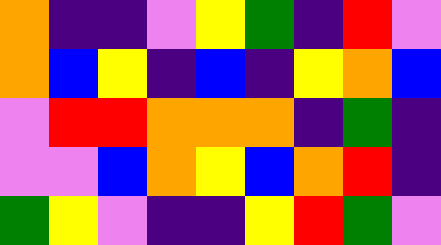[["orange", "indigo", "indigo", "violet", "yellow", "green", "indigo", "red", "violet"], ["orange", "blue", "yellow", "indigo", "blue", "indigo", "yellow", "orange", "blue"], ["violet", "red", "red", "orange", "orange", "orange", "indigo", "green", "indigo"], ["violet", "violet", "blue", "orange", "yellow", "blue", "orange", "red", "indigo"], ["green", "yellow", "violet", "indigo", "indigo", "yellow", "red", "green", "violet"]]